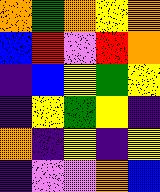[["orange", "green", "orange", "yellow", "orange"], ["blue", "red", "violet", "red", "orange"], ["indigo", "blue", "yellow", "green", "yellow"], ["indigo", "yellow", "green", "yellow", "indigo"], ["orange", "indigo", "yellow", "indigo", "yellow"], ["indigo", "violet", "violet", "orange", "blue"]]